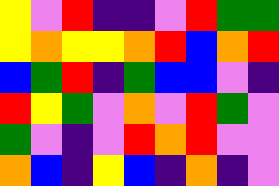[["yellow", "violet", "red", "indigo", "indigo", "violet", "red", "green", "green"], ["yellow", "orange", "yellow", "yellow", "orange", "red", "blue", "orange", "red"], ["blue", "green", "red", "indigo", "green", "blue", "blue", "violet", "indigo"], ["red", "yellow", "green", "violet", "orange", "violet", "red", "green", "violet"], ["green", "violet", "indigo", "violet", "red", "orange", "red", "violet", "violet"], ["orange", "blue", "indigo", "yellow", "blue", "indigo", "orange", "indigo", "violet"]]